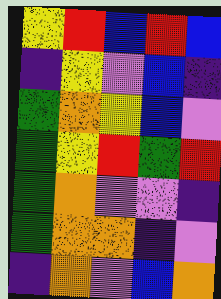[["yellow", "red", "blue", "red", "blue"], ["indigo", "yellow", "violet", "blue", "indigo"], ["green", "orange", "yellow", "blue", "violet"], ["green", "yellow", "red", "green", "red"], ["green", "orange", "violet", "violet", "indigo"], ["green", "orange", "orange", "indigo", "violet"], ["indigo", "orange", "violet", "blue", "orange"]]